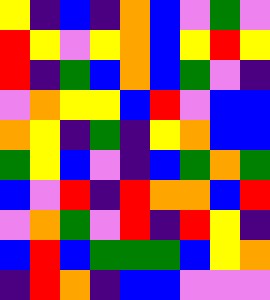[["yellow", "indigo", "blue", "indigo", "orange", "blue", "violet", "green", "violet"], ["red", "yellow", "violet", "yellow", "orange", "blue", "yellow", "red", "yellow"], ["red", "indigo", "green", "blue", "orange", "blue", "green", "violet", "indigo"], ["violet", "orange", "yellow", "yellow", "blue", "red", "violet", "blue", "blue"], ["orange", "yellow", "indigo", "green", "indigo", "yellow", "orange", "blue", "blue"], ["green", "yellow", "blue", "violet", "indigo", "blue", "green", "orange", "green"], ["blue", "violet", "red", "indigo", "red", "orange", "orange", "blue", "red"], ["violet", "orange", "green", "violet", "red", "indigo", "red", "yellow", "indigo"], ["blue", "red", "blue", "green", "green", "green", "blue", "yellow", "orange"], ["indigo", "red", "orange", "indigo", "blue", "blue", "violet", "violet", "violet"]]